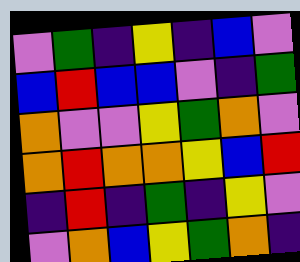[["violet", "green", "indigo", "yellow", "indigo", "blue", "violet"], ["blue", "red", "blue", "blue", "violet", "indigo", "green"], ["orange", "violet", "violet", "yellow", "green", "orange", "violet"], ["orange", "red", "orange", "orange", "yellow", "blue", "red"], ["indigo", "red", "indigo", "green", "indigo", "yellow", "violet"], ["violet", "orange", "blue", "yellow", "green", "orange", "indigo"]]